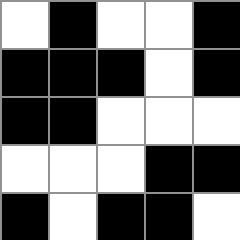[["white", "black", "white", "white", "black"], ["black", "black", "black", "white", "black"], ["black", "black", "white", "white", "white"], ["white", "white", "white", "black", "black"], ["black", "white", "black", "black", "white"]]